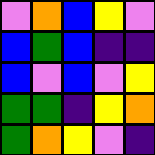[["violet", "orange", "blue", "yellow", "violet"], ["blue", "green", "blue", "indigo", "indigo"], ["blue", "violet", "blue", "violet", "yellow"], ["green", "green", "indigo", "yellow", "orange"], ["green", "orange", "yellow", "violet", "indigo"]]